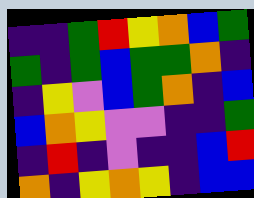[["indigo", "indigo", "green", "red", "yellow", "orange", "blue", "green"], ["green", "indigo", "green", "blue", "green", "green", "orange", "indigo"], ["indigo", "yellow", "violet", "blue", "green", "orange", "indigo", "blue"], ["blue", "orange", "yellow", "violet", "violet", "indigo", "indigo", "green"], ["indigo", "red", "indigo", "violet", "indigo", "indigo", "blue", "red"], ["orange", "indigo", "yellow", "orange", "yellow", "indigo", "blue", "blue"]]